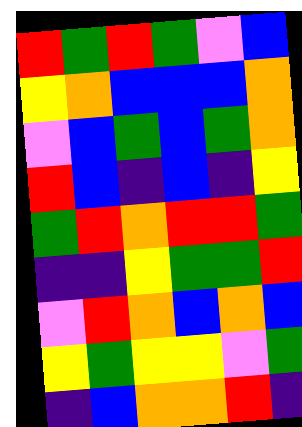[["red", "green", "red", "green", "violet", "blue"], ["yellow", "orange", "blue", "blue", "blue", "orange"], ["violet", "blue", "green", "blue", "green", "orange"], ["red", "blue", "indigo", "blue", "indigo", "yellow"], ["green", "red", "orange", "red", "red", "green"], ["indigo", "indigo", "yellow", "green", "green", "red"], ["violet", "red", "orange", "blue", "orange", "blue"], ["yellow", "green", "yellow", "yellow", "violet", "green"], ["indigo", "blue", "orange", "orange", "red", "indigo"]]